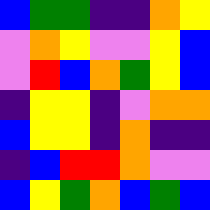[["blue", "green", "green", "indigo", "indigo", "orange", "yellow"], ["violet", "orange", "yellow", "violet", "violet", "yellow", "blue"], ["violet", "red", "blue", "orange", "green", "yellow", "blue"], ["indigo", "yellow", "yellow", "indigo", "violet", "orange", "orange"], ["blue", "yellow", "yellow", "indigo", "orange", "indigo", "indigo"], ["indigo", "blue", "red", "red", "orange", "violet", "violet"], ["blue", "yellow", "green", "orange", "blue", "green", "blue"]]